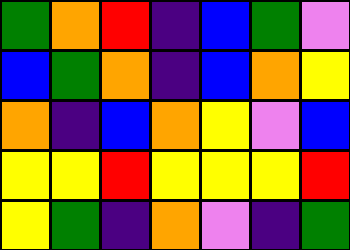[["green", "orange", "red", "indigo", "blue", "green", "violet"], ["blue", "green", "orange", "indigo", "blue", "orange", "yellow"], ["orange", "indigo", "blue", "orange", "yellow", "violet", "blue"], ["yellow", "yellow", "red", "yellow", "yellow", "yellow", "red"], ["yellow", "green", "indigo", "orange", "violet", "indigo", "green"]]